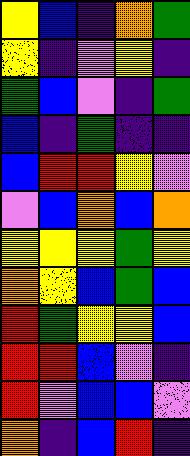[["yellow", "blue", "indigo", "orange", "green"], ["yellow", "indigo", "violet", "yellow", "indigo"], ["green", "blue", "violet", "indigo", "green"], ["blue", "indigo", "green", "indigo", "indigo"], ["blue", "red", "red", "yellow", "violet"], ["violet", "blue", "orange", "blue", "orange"], ["yellow", "yellow", "yellow", "green", "yellow"], ["orange", "yellow", "blue", "green", "blue"], ["red", "green", "yellow", "yellow", "blue"], ["red", "red", "blue", "violet", "indigo"], ["red", "violet", "blue", "blue", "violet"], ["orange", "indigo", "blue", "red", "indigo"]]